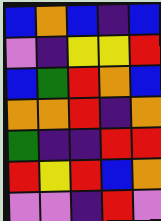[["blue", "orange", "blue", "indigo", "blue"], ["violet", "indigo", "yellow", "yellow", "red"], ["blue", "green", "red", "orange", "blue"], ["orange", "orange", "red", "indigo", "orange"], ["green", "indigo", "indigo", "red", "red"], ["red", "yellow", "red", "blue", "orange"], ["violet", "violet", "indigo", "red", "violet"]]